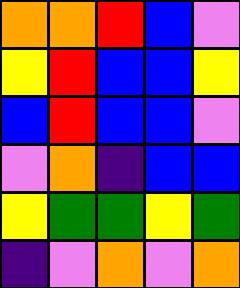[["orange", "orange", "red", "blue", "violet"], ["yellow", "red", "blue", "blue", "yellow"], ["blue", "red", "blue", "blue", "violet"], ["violet", "orange", "indigo", "blue", "blue"], ["yellow", "green", "green", "yellow", "green"], ["indigo", "violet", "orange", "violet", "orange"]]